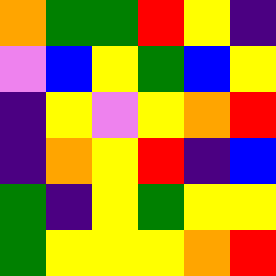[["orange", "green", "green", "red", "yellow", "indigo"], ["violet", "blue", "yellow", "green", "blue", "yellow"], ["indigo", "yellow", "violet", "yellow", "orange", "red"], ["indigo", "orange", "yellow", "red", "indigo", "blue"], ["green", "indigo", "yellow", "green", "yellow", "yellow"], ["green", "yellow", "yellow", "yellow", "orange", "red"]]